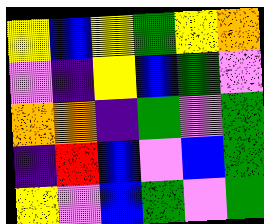[["yellow", "blue", "yellow", "green", "yellow", "orange"], ["violet", "indigo", "yellow", "blue", "green", "violet"], ["orange", "orange", "indigo", "green", "violet", "green"], ["indigo", "red", "blue", "violet", "blue", "green"], ["yellow", "violet", "blue", "green", "violet", "green"]]